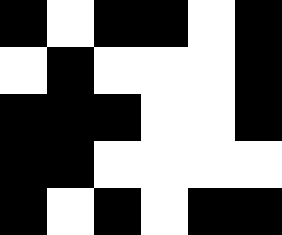[["black", "white", "black", "black", "white", "black"], ["white", "black", "white", "white", "white", "black"], ["black", "black", "black", "white", "white", "black"], ["black", "black", "white", "white", "white", "white"], ["black", "white", "black", "white", "black", "black"]]